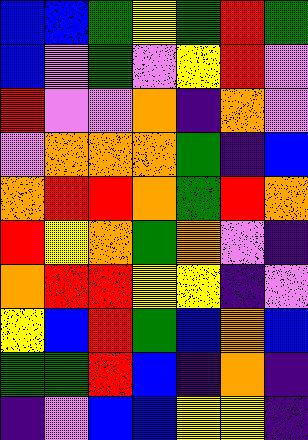[["blue", "blue", "green", "yellow", "green", "red", "green"], ["blue", "violet", "green", "violet", "yellow", "red", "violet"], ["red", "violet", "violet", "orange", "indigo", "orange", "violet"], ["violet", "orange", "orange", "orange", "green", "indigo", "blue"], ["orange", "red", "red", "orange", "green", "red", "orange"], ["red", "yellow", "orange", "green", "orange", "violet", "indigo"], ["orange", "red", "red", "yellow", "yellow", "indigo", "violet"], ["yellow", "blue", "red", "green", "blue", "orange", "blue"], ["green", "green", "red", "blue", "indigo", "orange", "indigo"], ["indigo", "violet", "blue", "blue", "yellow", "yellow", "indigo"]]